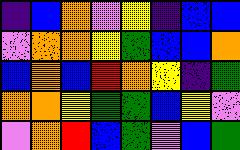[["indigo", "blue", "orange", "violet", "yellow", "indigo", "blue", "blue"], ["violet", "orange", "orange", "yellow", "green", "blue", "blue", "orange"], ["blue", "orange", "blue", "red", "orange", "yellow", "indigo", "green"], ["orange", "orange", "yellow", "green", "green", "blue", "yellow", "violet"], ["violet", "orange", "red", "blue", "green", "violet", "blue", "green"]]